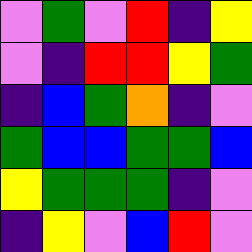[["violet", "green", "violet", "red", "indigo", "yellow"], ["violet", "indigo", "red", "red", "yellow", "green"], ["indigo", "blue", "green", "orange", "indigo", "violet"], ["green", "blue", "blue", "green", "green", "blue"], ["yellow", "green", "green", "green", "indigo", "violet"], ["indigo", "yellow", "violet", "blue", "red", "violet"]]